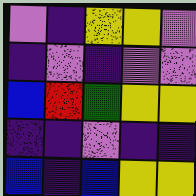[["violet", "indigo", "yellow", "yellow", "violet"], ["indigo", "violet", "indigo", "violet", "violet"], ["blue", "red", "green", "yellow", "yellow"], ["indigo", "indigo", "violet", "indigo", "indigo"], ["blue", "indigo", "blue", "yellow", "yellow"]]